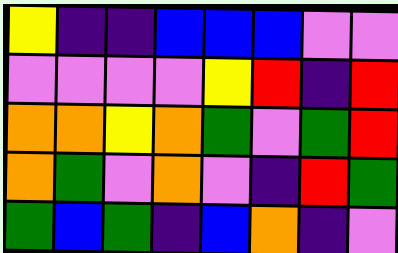[["yellow", "indigo", "indigo", "blue", "blue", "blue", "violet", "violet"], ["violet", "violet", "violet", "violet", "yellow", "red", "indigo", "red"], ["orange", "orange", "yellow", "orange", "green", "violet", "green", "red"], ["orange", "green", "violet", "orange", "violet", "indigo", "red", "green"], ["green", "blue", "green", "indigo", "blue", "orange", "indigo", "violet"]]